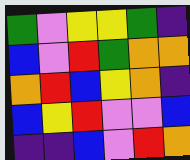[["green", "violet", "yellow", "yellow", "green", "indigo"], ["blue", "violet", "red", "green", "orange", "orange"], ["orange", "red", "blue", "yellow", "orange", "indigo"], ["blue", "yellow", "red", "violet", "violet", "blue"], ["indigo", "indigo", "blue", "violet", "red", "orange"]]